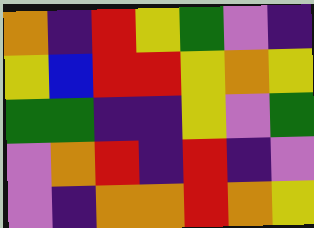[["orange", "indigo", "red", "yellow", "green", "violet", "indigo"], ["yellow", "blue", "red", "red", "yellow", "orange", "yellow"], ["green", "green", "indigo", "indigo", "yellow", "violet", "green"], ["violet", "orange", "red", "indigo", "red", "indigo", "violet"], ["violet", "indigo", "orange", "orange", "red", "orange", "yellow"]]